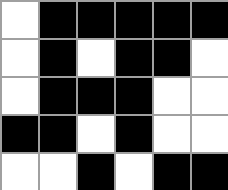[["white", "black", "black", "black", "black", "black"], ["white", "black", "white", "black", "black", "white"], ["white", "black", "black", "black", "white", "white"], ["black", "black", "white", "black", "white", "white"], ["white", "white", "black", "white", "black", "black"]]